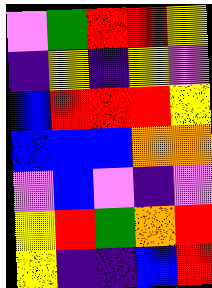[["violet", "green", "red", "red", "yellow"], ["indigo", "yellow", "indigo", "yellow", "violet"], ["blue", "red", "red", "red", "yellow"], ["blue", "blue", "blue", "orange", "orange"], ["violet", "blue", "violet", "indigo", "violet"], ["yellow", "red", "green", "orange", "red"], ["yellow", "indigo", "indigo", "blue", "red"]]